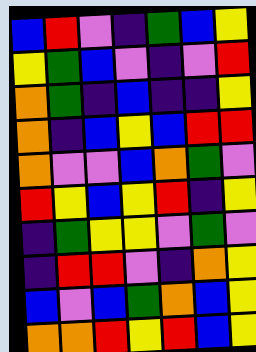[["blue", "red", "violet", "indigo", "green", "blue", "yellow"], ["yellow", "green", "blue", "violet", "indigo", "violet", "red"], ["orange", "green", "indigo", "blue", "indigo", "indigo", "yellow"], ["orange", "indigo", "blue", "yellow", "blue", "red", "red"], ["orange", "violet", "violet", "blue", "orange", "green", "violet"], ["red", "yellow", "blue", "yellow", "red", "indigo", "yellow"], ["indigo", "green", "yellow", "yellow", "violet", "green", "violet"], ["indigo", "red", "red", "violet", "indigo", "orange", "yellow"], ["blue", "violet", "blue", "green", "orange", "blue", "yellow"], ["orange", "orange", "red", "yellow", "red", "blue", "yellow"]]